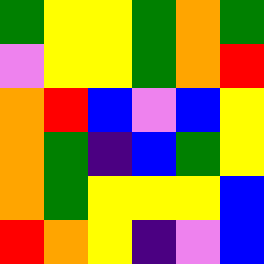[["green", "yellow", "yellow", "green", "orange", "green"], ["violet", "yellow", "yellow", "green", "orange", "red"], ["orange", "red", "blue", "violet", "blue", "yellow"], ["orange", "green", "indigo", "blue", "green", "yellow"], ["orange", "green", "yellow", "yellow", "yellow", "blue"], ["red", "orange", "yellow", "indigo", "violet", "blue"]]